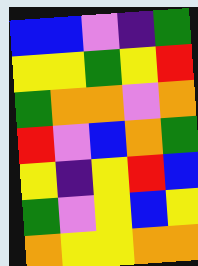[["blue", "blue", "violet", "indigo", "green"], ["yellow", "yellow", "green", "yellow", "red"], ["green", "orange", "orange", "violet", "orange"], ["red", "violet", "blue", "orange", "green"], ["yellow", "indigo", "yellow", "red", "blue"], ["green", "violet", "yellow", "blue", "yellow"], ["orange", "yellow", "yellow", "orange", "orange"]]